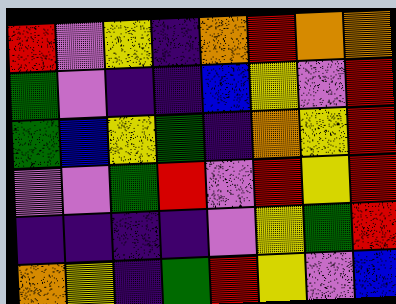[["red", "violet", "yellow", "indigo", "orange", "red", "orange", "orange"], ["green", "violet", "indigo", "indigo", "blue", "yellow", "violet", "red"], ["green", "blue", "yellow", "green", "indigo", "orange", "yellow", "red"], ["violet", "violet", "green", "red", "violet", "red", "yellow", "red"], ["indigo", "indigo", "indigo", "indigo", "violet", "yellow", "green", "red"], ["orange", "yellow", "indigo", "green", "red", "yellow", "violet", "blue"]]